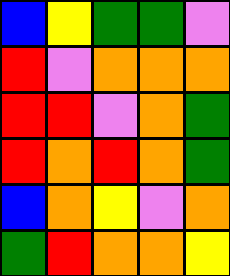[["blue", "yellow", "green", "green", "violet"], ["red", "violet", "orange", "orange", "orange"], ["red", "red", "violet", "orange", "green"], ["red", "orange", "red", "orange", "green"], ["blue", "orange", "yellow", "violet", "orange"], ["green", "red", "orange", "orange", "yellow"]]